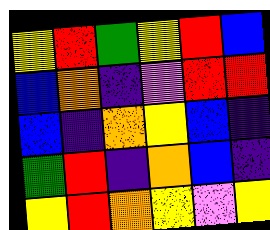[["yellow", "red", "green", "yellow", "red", "blue"], ["blue", "orange", "indigo", "violet", "red", "red"], ["blue", "indigo", "orange", "yellow", "blue", "indigo"], ["green", "red", "indigo", "orange", "blue", "indigo"], ["yellow", "red", "orange", "yellow", "violet", "yellow"]]